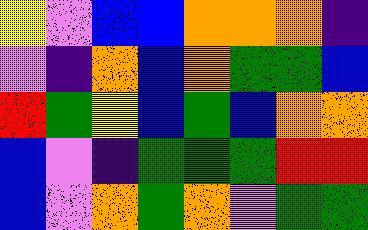[["yellow", "violet", "blue", "blue", "orange", "orange", "orange", "indigo"], ["violet", "indigo", "orange", "blue", "orange", "green", "green", "blue"], ["red", "green", "yellow", "blue", "green", "blue", "orange", "orange"], ["blue", "violet", "indigo", "green", "green", "green", "red", "red"], ["blue", "violet", "orange", "green", "orange", "violet", "green", "green"]]